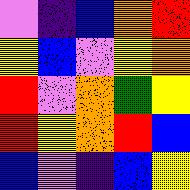[["violet", "indigo", "blue", "orange", "red"], ["yellow", "blue", "violet", "yellow", "orange"], ["red", "violet", "orange", "green", "yellow"], ["red", "yellow", "orange", "red", "blue"], ["blue", "violet", "indigo", "blue", "yellow"]]